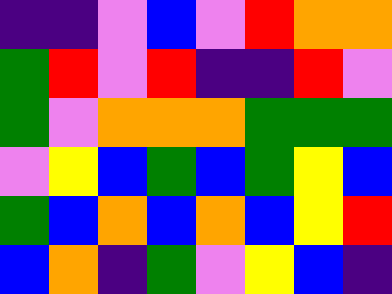[["indigo", "indigo", "violet", "blue", "violet", "red", "orange", "orange"], ["green", "red", "violet", "red", "indigo", "indigo", "red", "violet"], ["green", "violet", "orange", "orange", "orange", "green", "green", "green"], ["violet", "yellow", "blue", "green", "blue", "green", "yellow", "blue"], ["green", "blue", "orange", "blue", "orange", "blue", "yellow", "red"], ["blue", "orange", "indigo", "green", "violet", "yellow", "blue", "indigo"]]